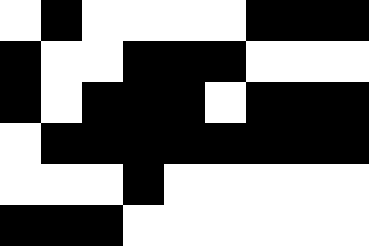[["white", "black", "white", "white", "white", "white", "black", "black", "black"], ["black", "white", "white", "black", "black", "black", "white", "white", "white"], ["black", "white", "black", "black", "black", "white", "black", "black", "black"], ["white", "black", "black", "black", "black", "black", "black", "black", "black"], ["white", "white", "white", "black", "white", "white", "white", "white", "white"], ["black", "black", "black", "white", "white", "white", "white", "white", "white"]]